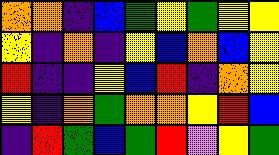[["orange", "orange", "indigo", "blue", "green", "yellow", "green", "yellow", "yellow"], ["yellow", "indigo", "orange", "indigo", "yellow", "blue", "orange", "blue", "yellow"], ["red", "indigo", "indigo", "yellow", "blue", "red", "indigo", "orange", "yellow"], ["yellow", "indigo", "orange", "green", "orange", "orange", "yellow", "red", "blue"], ["indigo", "red", "green", "blue", "green", "red", "violet", "yellow", "green"]]